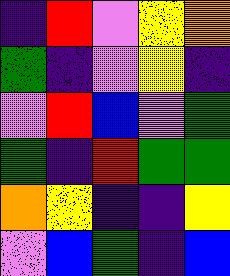[["indigo", "red", "violet", "yellow", "orange"], ["green", "indigo", "violet", "yellow", "indigo"], ["violet", "red", "blue", "violet", "green"], ["green", "indigo", "red", "green", "green"], ["orange", "yellow", "indigo", "indigo", "yellow"], ["violet", "blue", "green", "indigo", "blue"]]